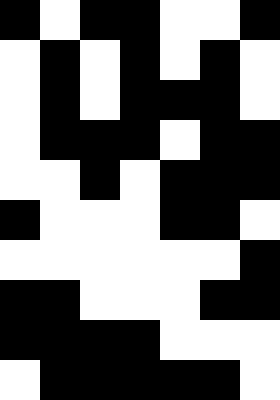[["black", "white", "black", "black", "white", "white", "black"], ["white", "black", "white", "black", "white", "black", "white"], ["white", "black", "white", "black", "black", "black", "white"], ["white", "black", "black", "black", "white", "black", "black"], ["white", "white", "black", "white", "black", "black", "black"], ["black", "white", "white", "white", "black", "black", "white"], ["white", "white", "white", "white", "white", "white", "black"], ["black", "black", "white", "white", "white", "black", "black"], ["black", "black", "black", "black", "white", "white", "white"], ["white", "black", "black", "black", "black", "black", "white"]]